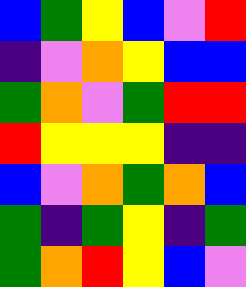[["blue", "green", "yellow", "blue", "violet", "red"], ["indigo", "violet", "orange", "yellow", "blue", "blue"], ["green", "orange", "violet", "green", "red", "red"], ["red", "yellow", "yellow", "yellow", "indigo", "indigo"], ["blue", "violet", "orange", "green", "orange", "blue"], ["green", "indigo", "green", "yellow", "indigo", "green"], ["green", "orange", "red", "yellow", "blue", "violet"]]